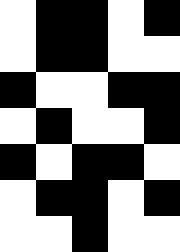[["white", "black", "black", "white", "black"], ["white", "black", "black", "white", "white"], ["black", "white", "white", "black", "black"], ["white", "black", "white", "white", "black"], ["black", "white", "black", "black", "white"], ["white", "black", "black", "white", "black"], ["white", "white", "black", "white", "white"]]